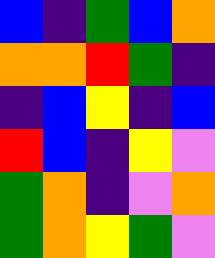[["blue", "indigo", "green", "blue", "orange"], ["orange", "orange", "red", "green", "indigo"], ["indigo", "blue", "yellow", "indigo", "blue"], ["red", "blue", "indigo", "yellow", "violet"], ["green", "orange", "indigo", "violet", "orange"], ["green", "orange", "yellow", "green", "violet"]]